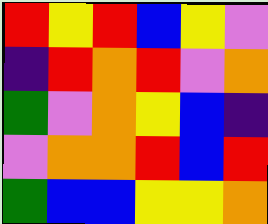[["red", "yellow", "red", "blue", "yellow", "violet"], ["indigo", "red", "orange", "red", "violet", "orange"], ["green", "violet", "orange", "yellow", "blue", "indigo"], ["violet", "orange", "orange", "red", "blue", "red"], ["green", "blue", "blue", "yellow", "yellow", "orange"]]